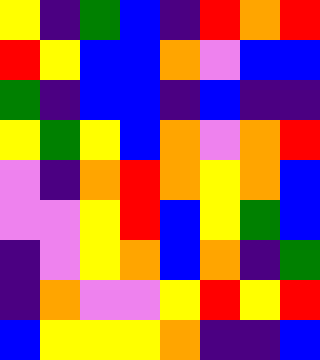[["yellow", "indigo", "green", "blue", "indigo", "red", "orange", "red"], ["red", "yellow", "blue", "blue", "orange", "violet", "blue", "blue"], ["green", "indigo", "blue", "blue", "indigo", "blue", "indigo", "indigo"], ["yellow", "green", "yellow", "blue", "orange", "violet", "orange", "red"], ["violet", "indigo", "orange", "red", "orange", "yellow", "orange", "blue"], ["violet", "violet", "yellow", "red", "blue", "yellow", "green", "blue"], ["indigo", "violet", "yellow", "orange", "blue", "orange", "indigo", "green"], ["indigo", "orange", "violet", "violet", "yellow", "red", "yellow", "red"], ["blue", "yellow", "yellow", "yellow", "orange", "indigo", "indigo", "blue"]]